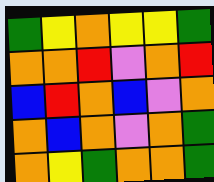[["green", "yellow", "orange", "yellow", "yellow", "green"], ["orange", "orange", "red", "violet", "orange", "red"], ["blue", "red", "orange", "blue", "violet", "orange"], ["orange", "blue", "orange", "violet", "orange", "green"], ["orange", "yellow", "green", "orange", "orange", "green"]]